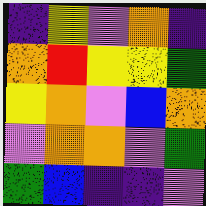[["indigo", "yellow", "violet", "orange", "indigo"], ["orange", "red", "yellow", "yellow", "green"], ["yellow", "orange", "violet", "blue", "orange"], ["violet", "orange", "orange", "violet", "green"], ["green", "blue", "indigo", "indigo", "violet"]]